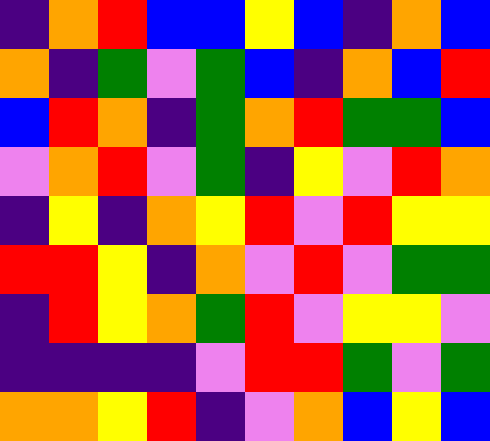[["indigo", "orange", "red", "blue", "blue", "yellow", "blue", "indigo", "orange", "blue"], ["orange", "indigo", "green", "violet", "green", "blue", "indigo", "orange", "blue", "red"], ["blue", "red", "orange", "indigo", "green", "orange", "red", "green", "green", "blue"], ["violet", "orange", "red", "violet", "green", "indigo", "yellow", "violet", "red", "orange"], ["indigo", "yellow", "indigo", "orange", "yellow", "red", "violet", "red", "yellow", "yellow"], ["red", "red", "yellow", "indigo", "orange", "violet", "red", "violet", "green", "green"], ["indigo", "red", "yellow", "orange", "green", "red", "violet", "yellow", "yellow", "violet"], ["indigo", "indigo", "indigo", "indigo", "violet", "red", "red", "green", "violet", "green"], ["orange", "orange", "yellow", "red", "indigo", "violet", "orange", "blue", "yellow", "blue"]]